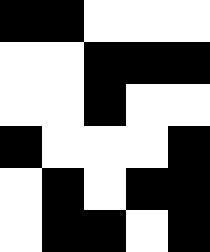[["black", "black", "white", "white", "white"], ["white", "white", "black", "black", "black"], ["white", "white", "black", "white", "white"], ["black", "white", "white", "white", "black"], ["white", "black", "white", "black", "black"], ["white", "black", "black", "white", "black"]]